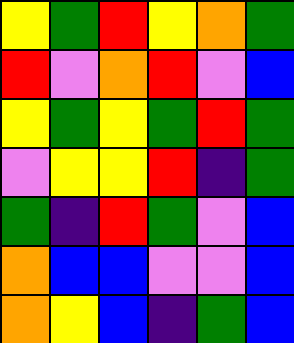[["yellow", "green", "red", "yellow", "orange", "green"], ["red", "violet", "orange", "red", "violet", "blue"], ["yellow", "green", "yellow", "green", "red", "green"], ["violet", "yellow", "yellow", "red", "indigo", "green"], ["green", "indigo", "red", "green", "violet", "blue"], ["orange", "blue", "blue", "violet", "violet", "blue"], ["orange", "yellow", "blue", "indigo", "green", "blue"]]